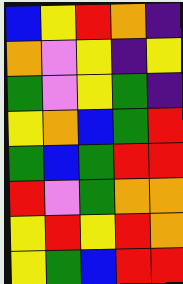[["blue", "yellow", "red", "orange", "indigo"], ["orange", "violet", "yellow", "indigo", "yellow"], ["green", "violet", "yellow", "green", "indigo"], ["yellow", "orange", "blue", "green", "red"], ["green", "blue", "green", "red", "red"], ["red", "violet", "green", "orange", "orange"], ["yellow", "red", "yellow", "red", "orange"], ["yellow", "green", "blue", "red", "red"]]